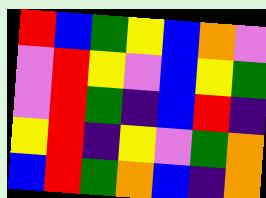[["red", "blue", "green", "yellow", "blue", "orange", "violet"], ["violet", "red", "yellow", "violet", "blue", "yellow", "green"], ["violet", "red", "green", "indigo", "blue", "red", "indigo"], ["yellow", "red", "indigo", "yellow", "violet", "green", "orange"], ["blue", "red", "green", "orange", "blue", "indigo", "orange"]]